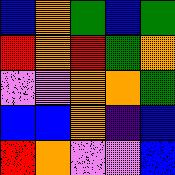[["blue", "orange", "green", "blue", "green"], ["red", "orange", "red", "green", "orange"], ["violet", "violet", "orange", "orange", "green"], ["blue", "blue", "orange", "indigo", "blue"], ["red", "orange", "violet", "violet", "blue"]]